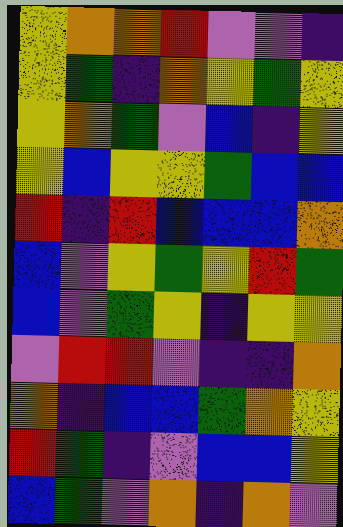[["yellow", "orange", "orange", "red", "violet", "violet", "indigo"], ["yellow", "green", "indigo", "orange", "yellow", "green", "yellow"], ["yellow", "orange", "green", "violet", "blue", "indigo", "yellow"], ["yellow", "blue", "yellow", "yellow", "green", "blue", "blue"], ["red", "indigo", "red", "blue", "blue", "blue", "orange"], ["blue", "violet", "yellow", "green", "yellow", "red", "green"], ["blue", "violet", "green", "yellow", "indigo", "yellow", "yellow"], ["violet", "red", "red", "violet", "indigo", "indigo", "orange"], ["orange", "indigo", "blue", "blue", "green", "orange", "yellow"], ["red", "green", "indigo", "violet", "blue", "blue", "yellow"], ["blue", "green", "violet", "orange", "indigo", "orange", "violet"]]